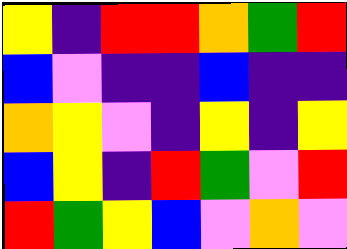[["yellow", "indigo", "red", "red", "orange", "green", "red"], ["blue", "violet", "indigo", "indigo", "blue", "indigo", "indigo"], ["orange", "yellow", "violet", "indigo", "yellow", "indigo", "yellow"], ["blue", "yellow", "indigo", "red", "green", "violet", "red"], ["red", "green", "yellow", "blue", "violet", "orange", "violet"]]